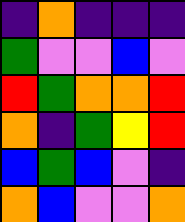[["indigo", "orange", "indigo", "indigo", "indigo"], ["green", "violet", "violet", "blue", "violet"], ["red", "green", "orange", "orange", "red"], ["orange", "indigo", "green", "yellow", "red"], ["blue", "green", "blue", "violet", "indigo"], ["orange", "blue", "violet", "violet", "orange"]]